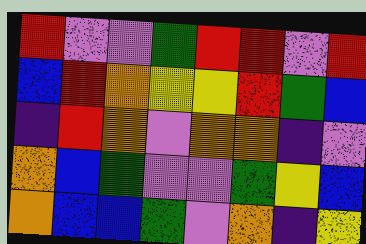[["red", "violet", "violet", "green", "red", "red", "violet", "red"], ["blue", "red", "orange", "yellow", "yellow", "red", "green", "blue"], ["indigo", "red", "orange", "violet", "orange", "orange", "indigo", "violet"], ["orange", "blue", "green", "violet", "violet", "green", "yellow", "blue"], ["orange", "blue", "blue", "green", "violet", "orange", "indigo", "yellow"]]